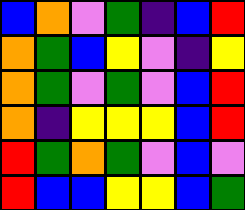[["blue", "orange", "violet", "green", "indigo", "blue", "red"], ["orange", "green", "blue", "yellow", "violet", "indigo", "yellow"], ["orange", "green", "violet", "green", "violet", "blue", "red"], ["orange", "indigo", "yellow", "yellow", "yellow", "blue", "red"], ["red", "green", "orange", "green", "violet", "blue", "violet"], ["red", "blue", "blue", "yellow", "yellow", "blue", "green"]]